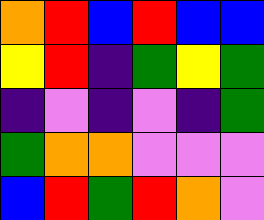[["orange", "red", "blue", "red", "blue", "blue"], ["yellow", "red", "indigo", "green", "yellow", "green"], ["indigo", "violet", "indigo", "violet", "indigo", "green"], ["green", "orange", "orange", "violet", "violet", "violet"], ["blue", "red", "green", "red", "orange", "violet"]]